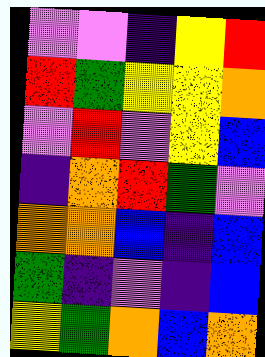[["violet", "violet", "indigo", "yellow", "red"], ["red", "green", "yellow", "yellow", "orange"], ["violet", "red", "violet", "yellow", "blue"], ["indigo", "orange", "red", "green", "violet"], ["orange", "orange", "blue", "indigo", "blue"], ["green", "indigo", "violet", "indigo", "blue"], ["yellow", "green", "orange", "blue", "orange"]]